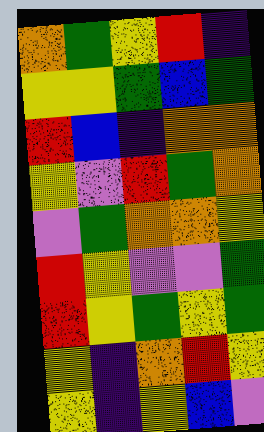[["orange", "green", "yellow", "red", "indigo"], ["yellow", "yellow", "green", "blue", "green"], ["red", "blue", "indigo", "orange", "orange"], ["yellow", "violet", "red", "green", "orange"], ["violet", "green", "orange", "orange", "yellow"], ["red", "yellow", "violet", "violet", "green"], ["red", "yellow", "green", "yellow", "green"], ["yellow", "indigo", "orange", "red", "yellow"], ["yellow", "indigo", "yellow", "blue", "violet"]]